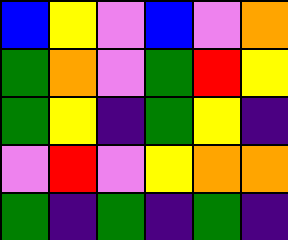[["blue", "yellow", "violet", "blue", "violet", "orange"], ["green", "orange", "violet", "green", "red", "yellow"], ["green", "yellow", "indigo", "green", "yellow", "indigo"], ["violet", "red", "violet", "yellow", "orange", "orange"], ["green", "indigo", "green", "indigo", "green", "indigo"]]